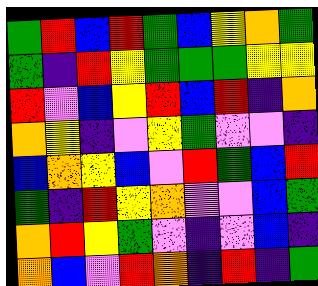[["green", "red", "blue", "red", "green", "blue", "yellow", "orange", "green"], ["green", "indigo", "red", "yellow", "green", "green", "green", "yellow", "yellow"], ["red", "violet", "blue", "yellow", "red", "blue", "red", "indigo", "orange"], ["orange", "yellow", "indigo", "violet", "yellow", "green", "violet", "violet", "indigo"], ["blue", "orange", "yellow", "blue", "violet", "red", "green", "blue", "red"], ["green", "indigo", "red", "yellow", "orange", "violet", "violet", "blue", "green"], ["orange", "red", "yellow", "green", "violet", "indigo", "violet", "blue", "indigo"], ["orange", "blue", "violet", "red", "orange", "indigo", "red", "indigo", "green"]]